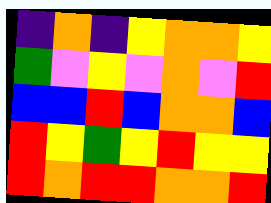[["indigo", "orange", "indigo", "yellow", "orange", "orange", "yellow"], ["green", "violet", "yellow", "violet", "orange", "violet", "red"], ["blue", "blue", "red", "blue", "orange", "orange", "blue"], ["red", "yellow", "green", "yellow", "red", "yellow", "yellow"], ["red", "orange", "red", "red", "orange", "orange", "red"]]